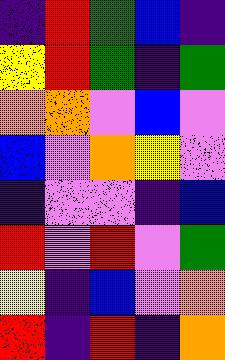[["indigo", "red", "green", "blue", "indigo"], ["yellow", "red", "green", "indigo", "green"], ["orange", "orange", "violet", "blue", "violet"], ["blue", "violet", "orange", "yellow", "violet"], ["indigo", "violet", "violet", "indigo", "blue"], ["red", "violet", "red", "violet", "green"], ["yellow", "indigo", "blue", "violet", "orange"], ["red", "indigo", "red", "indigo", "orange"]]